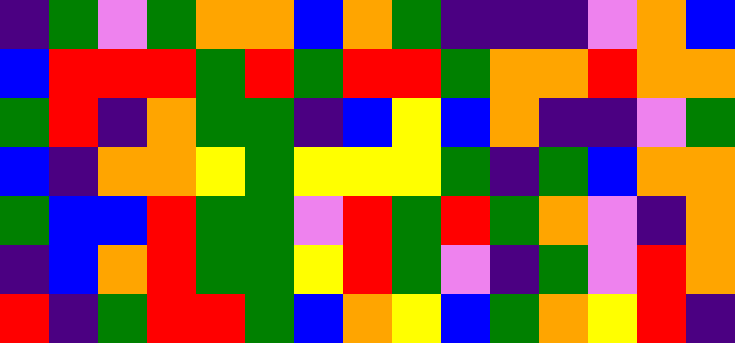[["indigo", "green", "violet", "green", "orange", "orange", "blue", "orange", "green", "indigo", "indigo", "indigo", "violet", "orange", "blue"], ["blue", "red", "red", "red", "green", "red", "green", "red", "red", "green", "orange", "orange", "red", "orange", "orange"], ["green", "red", "indigo", "orange", "green", "green", "indigo", "blue", "yellow", "blue", "orange", "indigo", "indigo", "violet", "green"], ["blue", "indigo", "orange", "orange", "yellow", "green", "yellow", "yellow", "yellow", "green", "indigo", "green", "blue", "orange", "orange"], ["green", "blue", "blue", "red", "green", "green", "violet", "red", "green", "red", "green", "orange", "violet", "indigo", "orange"], ["indigo", "blue", "orange", "red", "green", "green", "yellow", "red", "green", "violet", "indigo", "green", "violet", "red", "orange"], ["red", "indigo", "green", "red", "red", "green", "blue", "orange", "yellow", "blue", "green", "orange", "yellow", "red", "indigo"]]